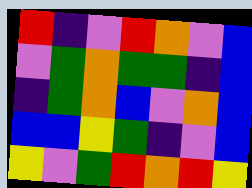[["red", "indigo", "violet", "red", "orange", "violet", "blue"], ["violet", "green", "orange", "green", "green", "indigo", "blue"], ["indigo", "green", "orange", "blue", "violet", "orange", "blue"], ["blue", "blue", "yellow", "green", "indigo", "violet", "blue"], ["yellow", "violet", "green", "red", "orange", "red", "yellow"]]